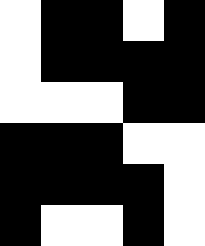[["white", "black", "black", "white", "black"], ["white", "black", "black", "black", "black"], ["white", "white", "white", "black", "black"], ["black", "black", "black", "white", "white"], ["black", "black", "black", "black", "white"], ["black", "white", "white", "black", "white"]]